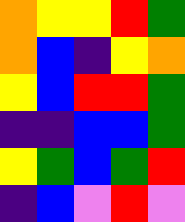[["orange", "yellow", "yellow", "red", "green"], ["orange", "blue", "indigo", "yellow", "orange"], ["yellow", "blue", "red", "red", "green"], ["indigo", "indigo", "blue", "blue", "green"], ["yellow", "green", "blue", "green", "red"], ["indigo", "blue", "violet", "red", "violet"]]